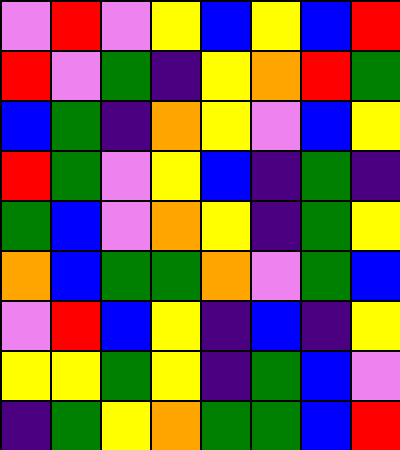[["violet", "red", "violet", "yellow", "blue", "yellow", "blue", "red"], ["red", "violet", "green", "indigo", "yellow", "orange", "red", "green"], ["blue", "green", "indigo", "orange", "yellow", "violet", "blue", "yellow"], ["red", "green", "violet", "yellow", "blue", "indigo", "green", "indigo"], ["green", "blue", "violet", "orange", "yellow", "indigo", "green", "yellow"], ["orange", "blue", "green", "green", "orange", "violet", "green", "blue"], ["violet", "red", "blue", "yellow", "indigo", "blue", "indigo", "yellow"], ["yellow", "yellow", "green", "yellow", "indigo", "green", "blue", "violet"], ["indigo", "green", "yellow", "orange", "green", "green", "blue", "red"]]